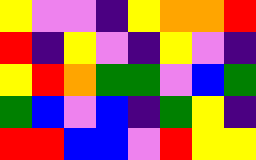[["yellow", "violet", "violet", "indigo", "yellow", "orange", "orange", "red"], ["red", "indigo", "yellow", "violet", "indigo", "yellow", "violet", "indigo"], ["yellow", "red", "orange", "green", "green", "violet", "blue", "green"], ["green", "blue", "violet", "blue", "indigo", "green", "yellow", "indigo"], ["red", "red", "blue", "blue", "violet", "red", "yellow", "yellow"]]